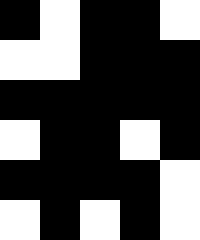[["black", "white", "black", "black", "white"], ["white", "white", "black", "black", "black"], ["black", "black", "black", "black", "black"], ["white", "black", "black", "white", "black"], ["black", "black", "black", "black", "white"], ["white", "black", "white", "black", "white"]]